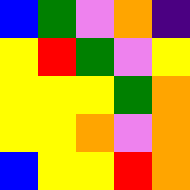[["blue", "green", "violet", "orange", "indigo"], ["yellow", "red", "green", "violet", "yellow"], ["yellow", "yellow", "yellow", "green", "orange"], ["yellow", "yellow", "orange", "violet", "orange"], ["blue", "yellow", "yellow", "red", "orange"]]